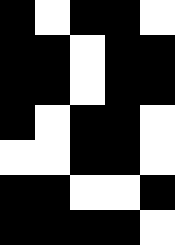[["black", "white", "black", "black", "white"], ["black", "black", "white", "black", "black"], ["black", "black", "white", "black", "black"], ["black", "white", "black", "black", "white"], ["white", "white", "black", "black", "white"], ["black", "black", "white", "white", "black"], ["black", "black", "black", "black", "white"]]